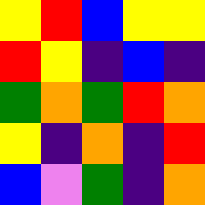[["yellow", "red", "blue", "yellow", "yellow"], ["red", "yellow", "indigo", "blue", "indigo"], ["green", "orange", "green", "red", "orange"], ["yellow", "indigo", "orange", "indigo", "red"], ["blue", "violet", "green", "indigo", "orange"]]